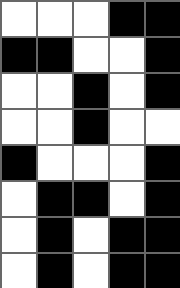[["white", "white", "white", "black", "black"], ["black", "black", "white", "white", "black"], ["white", "white", "black", "white", "black"], ["white", "white", "black", "white", "white"], ["black", "white", "white", "white", "black"], ["white", "black", "black", "white", "black"], ["white", "black", "white", "black", "black"], ["white", "black", "white", "black", "black"]]